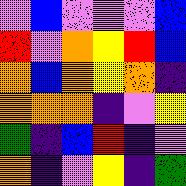[["violet", "blue", "violet", "violet", "violet", "blue"], ["red", "violet", "orange", "yellow", "red", "blue"], ["orange", "blue", "orange", "yellow", "orange", "indigo"], ["orange", "orange", "orange", "indigo", "violet", "yellow"], ["green", "indigo", "blue", "red", "indigo", "violet"], ["orange", "indigo", "violet", "yellow", "indigo", "green"]]